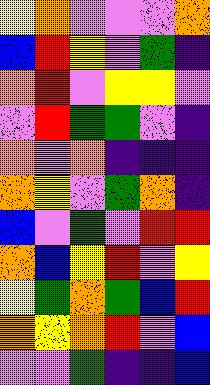[["yellow", "orange", "violet", "violet", "violet", "orange"], ["blue", "red", "yellow", "violet", "green", "indigo"], ["orange", "red", "violet", "yellow", "yellow", "violet"], ["violet", "red", "green", "green", "violet", "indigo"], ["orange", "violet", "orange", "indigo", "indigo", "indigo"], ["orange", "yellow", "violet", "green", "orange", "indigo"], ["blue", "violet", "green", "violet", "red", "red"], ["orange", "blue", "yellow", "red", "violet", "yellow"], ["yellow", "green", "orange", "green", "blue", "red"], ["orange", "yellow", "orange", "red", "violet", "blue"], ["violet", "violet", "green", "indigo", "indigo", "blue"]]